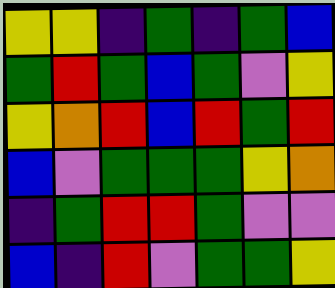[["yellow", "yellow", "indigo", "green", "indigo", "green", "blue"], ["green", "red", "green", "blue", "green", "violet", "yellow"], ["yellow", "orange", "red", "blue", "red", "green", "red"], ["blue", "violet", "green", "green", "green", "yellow", "orange"], ["indigo", "green", "red", "red", "green", "violet", "violet"], ["blue", "indigo", "red", "violet", "green", "green", "yellow"]]